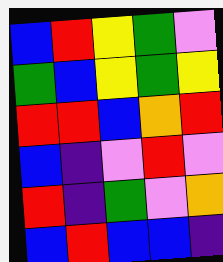[["blue", "red", "yellow", "green", "violet"], ["green", "blue", "yellow", "green", "yellow"], ["red", "red", "blue", "orange", "red"], ["blue", "indigo", "violet", "red", "violet"], ["red", "indigo", "green", "violet", "orange"], ["blue", "red", "blue", "blue", "indigo"]]